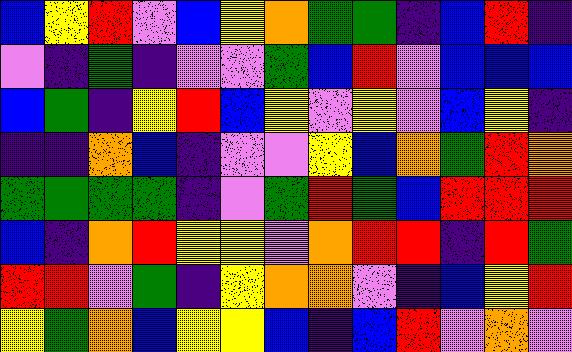[["blue", "yellow", "red", "violet", "blue", "yellow", "orange", "green", "green", "indigo", "blue", "red", "indigo"], ["violet", "indigo", "green", "indigo", "violet", "violet", "green", "blue", "red", "violet", "blue", "blue", "blue"], ["blue", "green", "indigo", "yellow", "red", "blue", "yellow", "violet", "yellow", "violet", "blue", "yellow", "indigo"], ["indigo", "indigo", "orange", "blue", "indigo", "violet", "violet", "yellow", "blue", "orange", "green", "red", "orange"], ["green", "green", "green", "green", "indigo", "violet", "green", "red", "green", "blue", "red", "red", "red"], ["blue", "indigo", "orange", "red", "yellow", "yellow", "violet", "orange", "red", "red", "indigo", "red", "green"], ["red", "red", "violet", "green", "indigo", "yellow", "orange", "orange", "violet", "indigo", "blue", "yellow", "red"], ["yellow", "green", "orange", "blue", "yellow", "yellow", "blue", "indigo", "blue", "red", "violet", "orange", "violet"]]